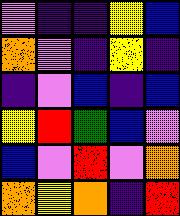[["violet", "indigo", "indigo", "yellow", "blue"], ["orange", "violet", "indigo", "yellow", "indigo"], ["indigo", "violet", "blue", "indigo", "blue"], ["yellow", "red", "green", "blue", "violet"], ["blue", "violet", "red", "violet", "orange"], ["orange", "yellow", "orange", "indigo", "red"]]